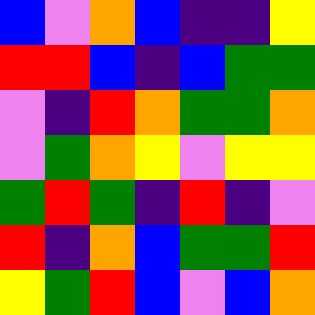[["blue", "violet", "orange", "blue", "indigo", "indigo", "yellow"], ["red", "red", "blue", "indigo", "blue", "green", "green"], ["violet", "indigo", "red", "orange", "green", "green", "orange"], ["violet", "green", "orange", "yellow", "violet", "yellow", "yellow"], ["green", "red", "green", "indigo", "red", "indigo", "violet"], ["red", "indigo", "orange", "blue", "green", "green", "red"], ["yellow", "green", "red", "blue", "violet", "blue", "orange"]]